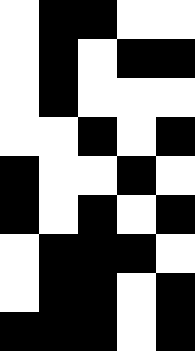[["white", "black", "black", "white", "white"], ["white", "black", "white", "black", "black"], ["white", "black", "white", "white", "white"], ["white", "white", "black", "white", "black"], ["black", "white", "white", "black", "white"], ["black", "white", "black", "white", "black"], ["white", "black", "black", "black", "white"], ["white", "black", "black", "white", "black"], ["black", "black", "black", "white", "black"]]